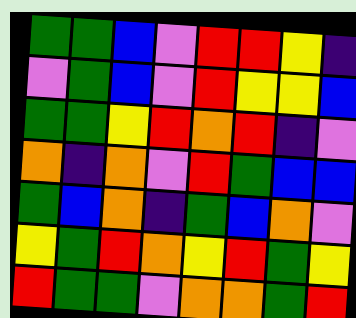[["green", "green", "blue", "violet", "red", "red", "yellow", "indigo"], ["violet", "green", "blue", "violet", "red", "yellow", "yellow", "blue"], ["green", "green", "yellow", "red", "orange", "red", "indigo", "violet"], ["orange", "indigo", "orange", "violet", "red", "green", "blue", "blue"], ["green", "blue", "orange", "indigo", "green", "blue", "orange", "violet"], ["yellow", "green", "red", "orange", "yellow", "red", "green", "yellow"], ["red", "green", "green", "violet", "orange", "orange", "green", "red"]]